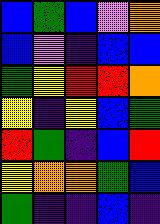[["blue", "green", "blue", "violet", "orange"], ["blue", "violet", "indigo", "blue", "blue"], ["green", "yellow", "red", "red", "orange"], ["yellow", "indigo", "yellow", "blue", "green"], ["red", "green", "indigo", "blue", "red"], ["yellow", "orange", "orange", "green", "blue"], ["green", "indigo", "indigo", "blue", "indigo"]]